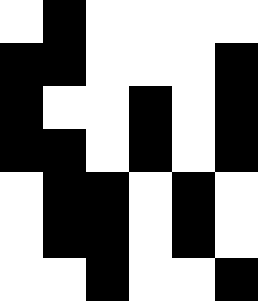[["white", "black", "white", "white", "white", "white"], ["black", "black", "white", "white", "white", "black"], ["black", "white", "white", "black", "white", "black"], ["black", "black", "white", "black", "white", "black"], ["white", "black", "black", "white", "black", "white"], ["white", "black", "black", "white", "black", "white"], ["white", "white", "black", "white", "white", "black"]]